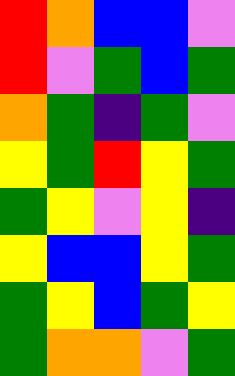[["red", "orange", "blue", "blue", "violet"], ["red", "violet", "green", "blue", "green"], ["orange", "green", "indigo", "green", "violet"], ["yellow", "green", "red", "yellow", "green"], ["green", "yellow", "violet", "yellow", "indigo"], ["yellow", "blue", "blue", "yellow", "green"], ["green", "yellow", "blue", "green", "yellow"], ["green", "orange", "orange", "violet", "green"]]